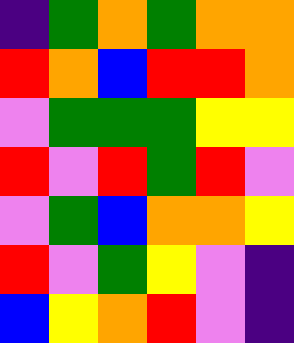[["indigo", "green", "orange", "green", "orange", "orange"], ["red", "orange", "blue", "red", "red", "orange"], ["violet", "green", "green", "green", "yellow", "yellow"], ["red", "violet", "red", "green", "red", "violet"], ["violet", "green", "blue", "orange", "orange", "yellow"], ["red", "violet", "green", "yellow", "violet", "indigo"], ["blue", "yellow", "orange", "red", "violet", "indigo"]]